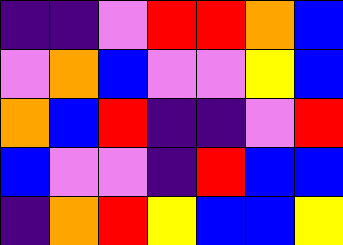[["indigo", "indigo", "violet", "red", "red", "orange", "blue"], ["violet", "orange", "blue", "violet", "violet", "yellow", "blue"], ["orange", "blue", "red", "indigo", "indigo", "violet", "red"], ["blue", "violet", "violet", "indigo", "red", "blue", "blue"], ["indigo", "orange", "red", "yellow", "blue", "blue", "yellow"]]